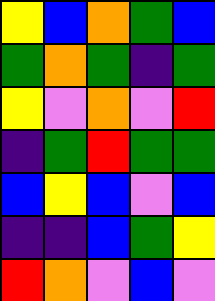[["yellow", "blue", "orange", "green", "blue"], ["green", "orange", "green", "indigo", "green"], ["yellow", "violet", "orange", "violet", "red"], ["indigo", "green", "red", "green", "green"], ["blue", "yellow", "blue", "violet", "blue"], ["indigo", "indigo", "blue", "green", "yellow"], ["red", "orange", "violet", "blue", "violet"]]